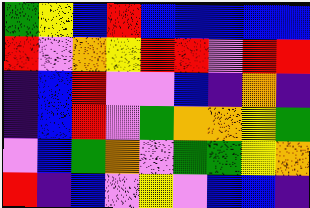[["green", "yellow", "blue", "red", "blue", "blue", "blue", "blue", "blue"], ["red", "violet", "orange", "yellow", "red", "red", "violet", "red", "red"], ["indigo", "blue", "red", "violet", "violet", "blue", "indigo", "orange", "indigo"], ["indigo", "blue", "red", "violet", "green", "orange", "orange", "yellow", "green"], ["violet", "blue", "green", "orange", "violet", "green", "green", "yellow", "orange"], ["red", "indigo", "blue", "violet", "yellow", "violet", "blue", "blue", "indigo"]]